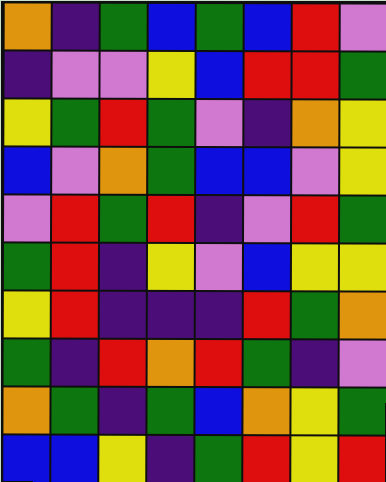[["orange", "indigo", "green", "blue", "green", "blue", "red", "violet"], ["indigo", "violet", "violet", "yellow", "blue", "red", "red", "green"], ["yellow", "green", "red", "green", "violet", "indigo", "orange", "yellow"], ["blue", "violet", "orange", "green", "blue", "blue", "violet", "yellow"], ["violet", "red", "green", "red", "indigo", "violet", "red", "green"], ["green", "red", "indigo", "yellow", "violet", "blue", "yellow", "yellow"], ["yellow", "red", "indigo", "indigo", "indigo", "red", "green", "orange"], ["green", "indigo", "red", "orange", "red", "green", "indigo", "violet"], ["orange", "green", "indigo", "green", "blue", "orange", "yellow", "green"], ["blue", "blue", "yellow", "indigo", "green", "red", "yellow", "red"]]